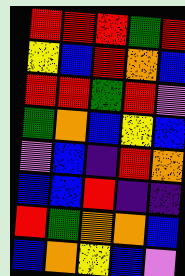[["red", "red", "red", "green", "red"], ["yellow", "blue", "red", "orange", "blue"], ["red", "red", "green", "red", "violet"], ["green", "orange", "blue", "yellow", "blue"], ["violet", "blue", "indigo", "red", "orange"], ["blue", "blue", "red", "indigo", "indigo"], ["red", "green", "orange", "orange", "blue"], ["blue", "orange", "yellow", "blue", "violet"]]